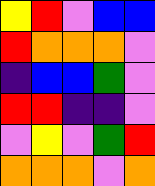[["yellow", "red", "violet", "blue", "blue"], ["red", "orange", "orange", "orange", "violet"], ["indigo", "blue", "blue", "green", "violet"], ["red", "red", "indigo", "indigo", "violet"], ["violet", "yellow", "violet", "green", "red"], ["orange", "orange", "orange", "violet", "orange"]]